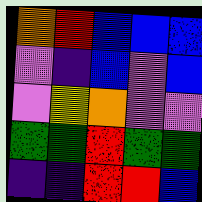[["orange", "red", "blue", "blue", "blue"], ["violet", "indigo", "blue", "violet", "blue"], ["violet", "yellow", "orange", "violet", "violet"], ["green", "green", "red", "green", "green"], ["indigo", "indigo", "red", "red", "blue"]]